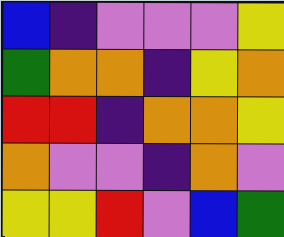[["blue", "indigo", "violet", "violet", "violet", "yellow"], ["green", "orange", "orange", "indigo", "yellow", "orange"], ["red", "red", "indigo", "orange", "orange", "yellow"], ["orange", "violet", "violet", "indigo", "orange", "violet"], ["yellow", "yellow", "red", "violet", "blue", "green"]]